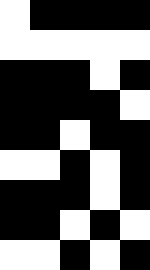[["white", "black", "black", "black", "black"], ["white", "white", "white", "white", "white"], ["black", "black", "black", "white", "black"], ["black", "black", "black", "black", "white"], ["black", "black", "white", "black", "black"], ["white", "white", "black", "white", "black"], ["black", "black", "black", "white", "black"], ["black", "black", "white", "black", "white"], ["white", "white", "black", "white", "black"]]